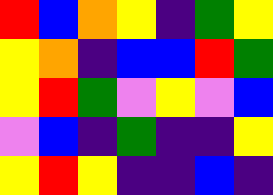[["red", "blue", "orange", "yellow", "indigo", "green", "yellow"], ["yellow", "orange", "indigo", "blue", "blue", "red", "green"], ["yellow", "red", "green", "violet", "yellow", "violet", "blue"], ["violet", "blue", "indigo", "green", "indigo", "indigo", "yellow"], ["yellow", "red", "yellow", "indigo", "indigo", "blue", "indigo"]]